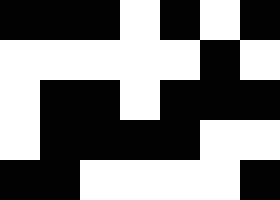[["black", "black", "black", "white", "black", "white", "black"], ["white", "white", "white", "white", "white", "black", "white"], ["white", "black", "black", "white", "black", "black", "black"], ["white", "black", "black", "black", "black", "white", "white"], ["black", "black", "white", "white", "white", "white", "black"]]